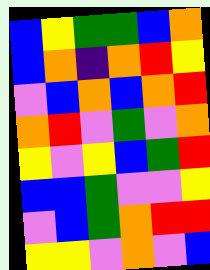[["blue", "yellow", "green", "green", "blue", "orange"], ["blue", "orange", "indigo", "orange", "red", "yellow"], ["violet", "blue", "orange", "blue", "orange", "red"], ["orange", "red", "violet", "green", "violet", "orange"], ["yellow", "violet", "yellow", "blue", "green", "red"], ["blue", "blue", "green", "violet", "violet", "yellow"], ["violet", "blue", "green", "orange", "red", "red"], ["yellow", "yellow", "violet", "orange", "violet", "blue"]]